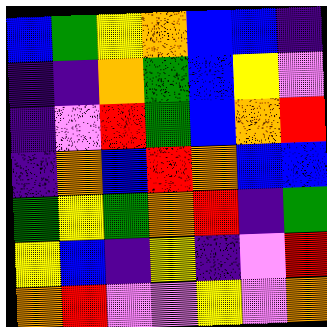[["blue", "green", "yellow", "orange", "blue", "blue", "indigo"], ["indigo", "indigo", "orange", "green", "blue", "yellow", "violet"], ["indigo", "violet", "red", "green", "blue", "orange", "red"], ["indigo", "orange", "blue", "red", "orange", "blue", "blue"], ["green", "yellow", "green", "orange", "red", "indigo", "green"], ["yellow", "blue", "indigo", "yellow", "indigo", "violet", "red"], ["orange", "red", "violet", "violet", "yellow", "violet", "orange"]]